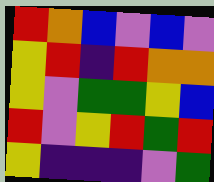[["red", "orange", "blue", "violet", "blue", "violet"], ["yellow", "red", "indigo", "red", "orange", "orange"], ["yellow", "violet", "green", "green", "yellow", "blue"], ["red", "violet", "yellow", "red", "green", "red"], ["yellow", "indigo", "indigo", "indigo", "violet", "green"]]